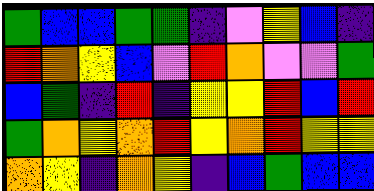[["green", "blue", "blue", "green", "green", "indigo", "violet", "yellow", "blue", "indigo"], ["red", "orange", "yellow", "blue", "violet", "red", "orange", "violet", "violet", "green"], ["blue", "green", "indigo", "red", "indigo", "yellow", "yellow", "red", "blue", "red"], ["green", "orange", "yellow", "orange", "red", "yellow", "orange", "red", "yellow", "yellow"], ["orange", "yellow", "indigo", "orange", "yellow", "indigo", "blue", "green", "blue", "blue"]]